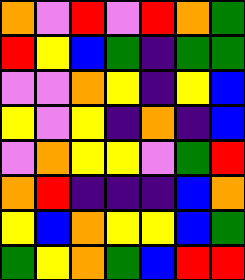[["orange", "violet", "red", "violet", "red", "orange", "green"], ["red", "yellow", "blue", "green", "indigo", "green", "green"], ["violet", "violet", "orange", "yellow", "indigo", "yellow", "blue"], ["yellow", "violet", "yellow", "indigo", "orange", "indigo", "blue"], ["violet", "orange", "yellow", "yellow", "violet", "green", "red"], ["orange", "red", "indigo", "indigo", "indigo", "blue", "orange"], ["yellow", "blue", "orange", "yellow", "yellow", "blue", "green"], ["green", "yellow", "orange", "green", "blue", "red", "red"]]